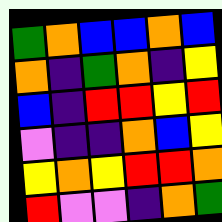[["green", "orange", "blue", "blue", "orange", "blue"], ["orange", "indigo", "green", "orange", "indigo", "yellow"], ["blue", "indigo", "red", "red", "yellow", "red"], ["violet", "indigo", "indigo", "orange", "blue", "yellow"], ["yellow", "orange", "yellow", "red", "red", "orange"], ["red", "violet", "violet", "indigo", "orange", "green"]]